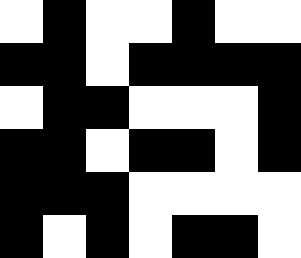[["white", "black", "white", "white", "black", "white", "white"], ["black", "black", "white", "black", "black", "black", "black"], ["white", "black", "black", "white", "white", "white", "black"], ["black", "black", "white", "black", "black", "white", "black"], ["black", "black", "black", "white", "white", "white", "white"], ["black", "white", "black", "white", "black", "black", "white"]]